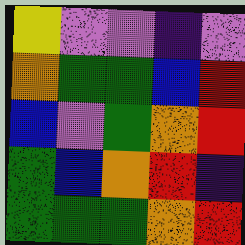[["yellow", "violet", "violet", "indigo", "violet"], ["orange", "green", "green", "blue", "red"], ["blue", "violet", "green", "orange", "red"], ["green", "blue", "orange", "red", "indigo"], ["green", "green", "green", "orange", "red"]]